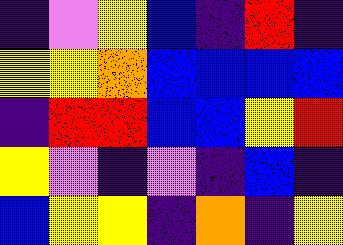[["indigo", "violet", "yellow", "blue", "indigo", "red", "indigo"], ["yellow", "yellow", "orange", "blue", "blue", "blue", "blue"], ["indigo", "red", "red", "blue", "blue", "yellow", "red"], ["yellow", "violet", "indigo", "violet", "indigo", "blue", "indigo"], ["blue", "yellow", "yellow", "indigo", "orange", "indigo", "yellow"]]